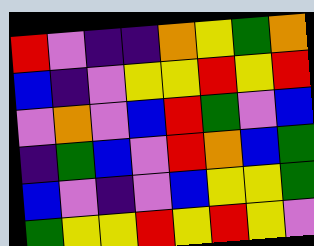[["red", "violet", "indigo", "indigo", "orange", "yellow", "green", "orange"], ["blue", "indigo", "violet", "yellow", "yellow", "red", "yellow", "red"], ["violet", "orange", "violet", "blue", "red", "green", "violet", "blue"], ["indigo", "green", "blue", "violet", "red", "orange", "blue", "green"], ["blue", "violet", "indigo", "violet", "blue", "yellow", "yellow", "green"], ["green", "yellow", "yellow", "red", "yellow", "red", "yellow", "violet"]]